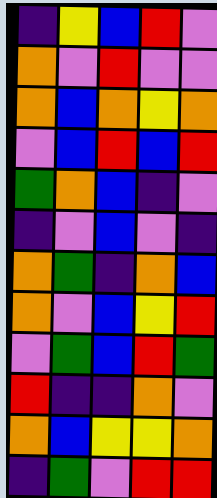[["indigo", "yellow", "blue", "red", "violet"], ["orange", "violet", "red", "violet", "violet"], ["orange", "blue", "orange", "yellow", "orange"], ["violet", "blue", "red", "blue", "red"], ["green", "orange", "blue", "indigo", "violet"], ["indigo", "violet", "blue", "violet", "indigo"], ["orange", "green", "indigo", "orange", "blue"], ["orange", "violet", "blue", "yellow", "red"], ["violet", "green", "blue", "red", "green"], ["red", "indigo", "indigo", "orange", "violet"], ["orange", "blue", "yellow", "yellow", "orange"], ["indigo", "green", "violet", "red", "red"]]